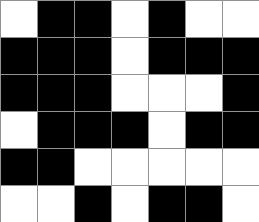[["white", "black", "black", "white", "black", "white", "white"], ["black", "black", "black", "white", "black", "black", "black"], ["black", "black", "black", "white", "white", "white", "black"], ["white", "black", "black", "black", "white", "black", "black"], ["black", "black", "white", "white", "white", "white", "white"], ["white", "white", "black", "white", "black", "black", "white"]]